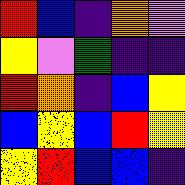[["red", "blue", "indigo", "orange", "violet"], ["yellow", "violet", "green", "indigo", "indigo"], ["red", "orange", "indigo", "blue", "yellow"], ["blue", "yellow", "blue", "red", "yellow"], ["yellow", "red", "blue", "blue", "indigo"]]